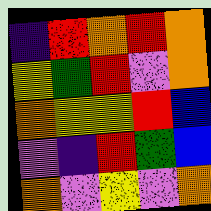[["indigo", "red", "orange", "red", "orange"], ["yellow", "green", "red", "violet", "orange"], ["orange", "yellow", "yellow", "red", "blue"], ["violet", "indigo", "red", "green", "blue"], ["orange", "violet", "yellow", "violet", "orange"]]